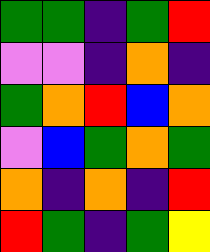[["green", "green", "indigo", "green", "red"], ["violet", "violet", "indigo", "orange", "indigo"], ["green", "orange", "red", "blue", "orange"], ["violet", "blue", "green", "orange", "green"], ["orange", "indigo", "orange", "indigo", "red"], ["red", "green", "indigo", "green", "yellow"]]